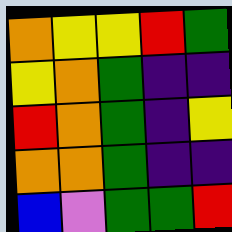[["orange", "yellow", "yellow", "red", "green"], ["yellow", "orange", "green", "indigo", "indigo"], ["red", "orange", "green", "indigo", "yellow"], ["orange", "orange", "green", "indigo", "indigo"], ["blue", "violet", "green", "green", "red"]]